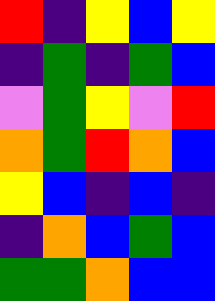[["red", "indigo", "yellow", "blue", "yellow"], ["indigo", "green", "indigo", "green", "blue"], ["violet", "green", "yellow", "violet", "red"], ["orange", "green", "red", "orange", "blue"], ["yellow", "blue", "indigo", "blue", "indigo"], ["indigo", "orange", "blue", "green", "blue"], ["green", "green", "orange", "blue", "blue"]]